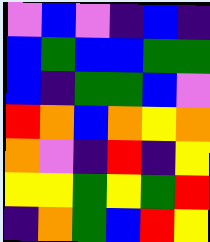[["violet", "blue", "violet", "indigo", "blue", "indigo"], ["blue", "green", "blue", "blue", "green", "green"], ["blue", "indigo", "green", "green", "blue", "violet"], ["red", "orange", "blue", "orange", "yellow", "orange"], ["orange", "violet", "indigo", "red", "indigo", "yellow"], ["yellow", "yellow", "green", "yellow", "green", "red"], ["indigo", "orange", "green", "blue", "red", "yellow"]]